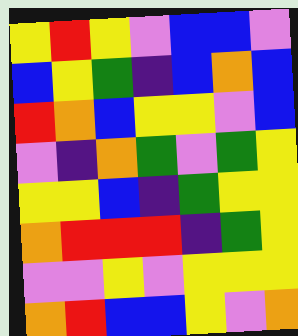[["yellow", "red", "yellow", "violet", "blue", "blue", "violet"], ["blue", "yellow", "green", "indigo", "blue", "orange", "blue"], ["red", "orange", "blue", "yellow", "yellow", "violet", "blue"], ["violet", "indigo", "orange", "green", "violet", "green", "yellow"], ["yellow", "yellow", "blue", "indigo", "green", "yellow", "yellow"], ["orange", "red", "red", "red", "indigo", "green", "yellow"], ["violet", "violet", "yellow", "violet", "yellow", "yellow", "yellow"], ["orange", "red", "blue", "blue", "yellow", "violet", "orange"]]